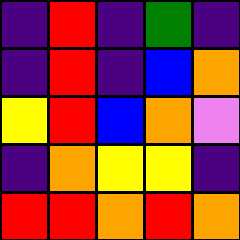[["indigo", "red", "indigo", "green", "indigo"], ["indigo", "red", "indigo", "blue", "orange"], ["yellow", "red", "blue", "orange", "violet"], ["indigo", "orange", "yellow", "yellow", "indigo"], ["red", "red", "orange", "red", "orange"]]